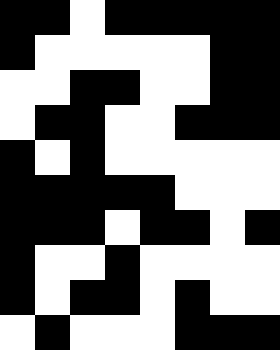[["black", "black", "white", "black", "black", "black", "black", "black"], ["black", "white", "white", "white", "white", "white", "black", "black"], ["white", "white", "black", "black", "white", "white", "black", "black"], ["white", "black", "black", "white", "white", "black", "black", "black"], ["black", "white", "black", "white", "white", "white", "white", "white"], ["black", "black", "black", "black", "black", "white", "white", "white"], ["black", "black", "black", "white", "black", "black", "white", "black"], ["black", "white", "white", "black", "white", "white", "white", "white"], ["black", "white", "black", "black", "white", "black", "white", "white"], ["white", "black", "white", "white", "white", "black", "black", "black"]]